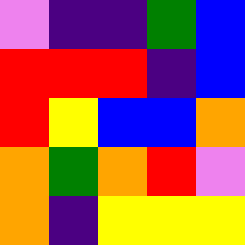[["violet", "indigo", "indigo", "green", "blue"], ["red", "red", "red", "indigo", "blue"], ["red", "yellow", "blue", "blue", "orange"], ["orange", "green", "orange", "red", "violet"], ["orange", "indigo", "yellow", "yellow", "yellow"]]